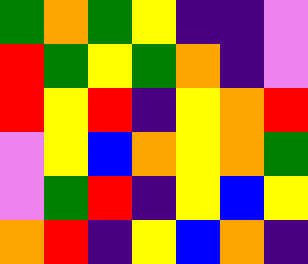[["green", "orange", "green", "yellow", "indigo", "indigo", "violet"], ["red", "green", "yellow", "green", "orange", "indigo", "violet"], ["red", "yellow", "red", "indigo", "yellow", "orange", "red"], ["violet", "yellow", "blue", "orange", "yellow", "orange", "green"], ["violet", "green", "red", "indigo", "yellow", "blue", "yellow"], ["orange", "red", "indigo", "yellow", "blue", "orange", "indigo"]]